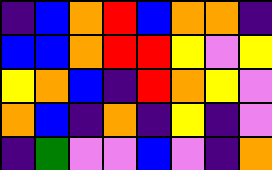[["indigo", "blue", "orange", "red", "blue", "orange", "orange", "indigo"], ["blue", "blue", "orange", "red", "red", "yellow", "violet", "yellow"], ["yellow", "orange", "blue", "indigo", "red", "orange", "yellow", "violet"], ["orange", "blue", "indigo", "orange", "indigo", "yellow", "indigo", "violet"], ["indigo", "green", "violet", "violet", "blue", "violet", "indigo", "orange"]]